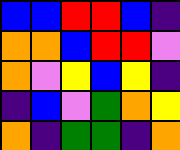[["blue", "blue", "red", "red", "blue", "indigo"], ["orange", "orange", "blue", "red", "red", "violet"], ["orange", "violet", "yellow", "blue", "yellow", "indigo"], ["indigo", "blue", "violet", "green", "orange", "yellow"], ["orange", "indigo", "green", "green", "indigo", "orange"]]